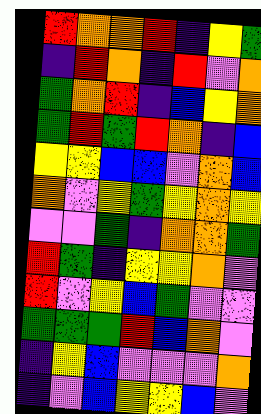[["red", "orange", "orange", "red", "indigo", "yellow", "green"], ["indigo", "red", "orange", "indigo", "red", "violet", "orange"], ["green", "orange", "red", "indigo", "blue", "yellow", "orange"], ["green", "red", "green", "red", "orange", "indigo", "blue"], ["yellow", "yellow", "blue", "blue", "violet", "orange", "blue"], ["orange", "violet", "yellow", "green", "yellow", "orange", "yellow"], ["violet", "violet", "green", "indigo", "orange", "orange", "green"], ["red", "green", "indigo", "yellow", "yellow", "orange", "violet"], ["red", "violet", "yellow", "blue", "green", "violet", "violet"], ["green", "green", "green", "red", "blue", "orange", "violet"], ["indigo", "yellow", "blue", "violet", "violet", "violet", "orange"], ["indigo", "violet", "blue", "yellow", "yellow", "blue", "violet"]]